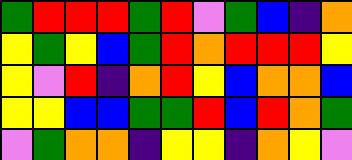[["green", "red", "red", "red", "green", "red", "violet", "green", "blue", "indigo", "orange"], ["yellow", "green", "yellow", "blue", "green", "red", "orange", "red", "red", "red", "yellow"], ["yellow", "violet", "red", "indigo", "orange", "red", "yellow", "blue", "orange", "orange", "blue"], ["yellow", "yellow", "blue", "blue", "green", "green", "red", "blue", "red", "orange", "green"], ["violet", "green", "orange", "orange", "indigo", "yellow", "yellow", "indigo", "orange", "yellow", "violet"]]